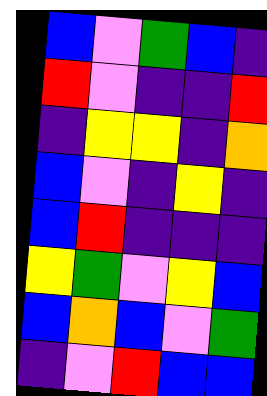[["blue", "violet", "green", "blue", "indigo"], ["red", "violet", "indigo", "indigo", "red"], ["indigo", "yellow", "yellow", "indigo", "orange"], ["blue", "violet", "indigo", "yellow", "indigo"], ["blue", "red", "indigo", "indigo", "indigo"], ["yellow", "green", "violet", "yellow", "blue"], ["blue", "orange", "blue", "violet", "green"], ["indigo", "violet", "red", "blue", "blue"]]